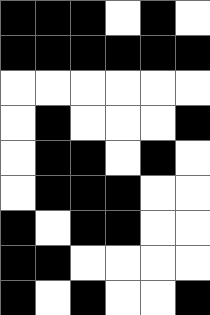[["black", "black", "black", "white", "black", "white"], ["black", "black", "black", "black", "black", "black"], ["white", "white", "white", "white", "white", "white"], ["white", "black", "white", "white", "white", "black"], ["white", "black", "black", "white", "black", "white"], ["white", "black", "black", "black", "white", "white"], ["black", "white", "black", "black", "white", "white"], ["black", "black", "white", "white", "white", "white"], ["black", "white", "black", "white", "white", "black"]]